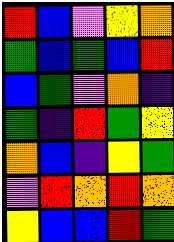[["red", "blue", "violet", "yellow", "orange"], ["green", "blue", "green", "blue", "red"], ["blue", "green", "violet", "orange", "indigo"], ["green", "indigo", "red", "green", "yellow"], ["orange", "blue", "indigo", "yellow", "green"], ["violet", "red", "orange", "red", "orange"], ["yellow", "blue", "blue", "red", "green"]]